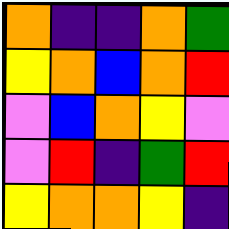[["orange", "indigo", "indigo", "orange", "green"], ["yellow", "orange", "blue", "orange", "red"], ["violet", "blue", "orange", "yellow", "violet"], ["violet", "red", "indigo", "green", "red"], ["yellow", "orange", "orange", "yellow", "indigo"]]